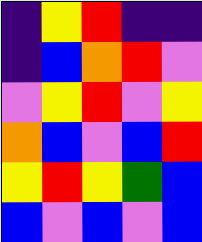[["indigo", "yellow", "red", "indigo", "indigo"], ["indigo", "blue", "orange", "red", "violet"], ["violet", "yellow", "red", "violet", "yellow"], ["orange", "blue", "violet", "blue", "red"], ["yellow", "red", "yellow", "green", "blue"], ["blue", "violet", "blue", "violet", "blue"]]